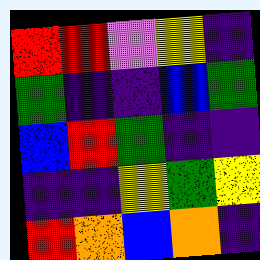[["red", "red", "violet", "yellow", "indigo"], ["green", "indigo", "indigo", "blue", "green"], ["blue", "red", "green", "indigo", "indigo"], ["indigo", "indigo", "yellow", "green", "yellow"], ["red", "orange", "blue", "orange", "indigo"]]